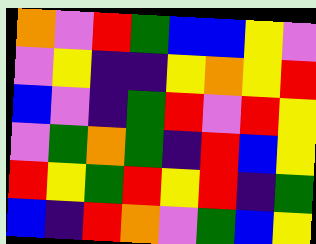[["orange", "violet", "red", "green", "blue", "blue", "yellow", "violet"], ["violet", "yellow", "indigo", "indigo", "yellow", "orange", "yellow", "red"], ["blue", "violet", "indigo", "green", "red", "violet", "red", "yellow"], ["violet", "green", "orange", "green", "indigo", "red", "blue", "yellow"], ["red", "yellow", "green", "red", "yellow", "red", "indigo", "green"], ["blue", "indigo", "red", "orange", "violet", "green", "blue", "yellow"]]